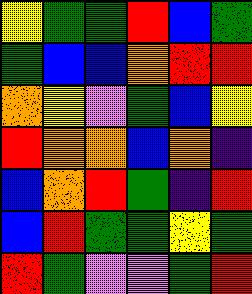[["yellow", "green", "green", "red", "blue", "green"], ["green", "blue", "blue", "orange", "red", "red"], ["orange", "yellow", "violet", "green", "blue", "yellow"], ["red", "orange", "orange", "blue", "orange", "indigo"], ["blue", "orange", "red", "green", "indigo", "red"], ["blue", "red", "green", "green", "yellow", "green"], ["red", "green", "violet", "violet", "green", "red"]]